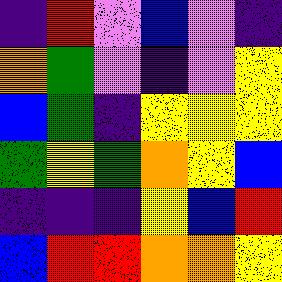[["indigo", "red", "violet", "blue", "violet", "indigo"], ["orange", "green", "violet", "indigo", "violet", "yellow"], ["blue", "green", "indigo", "yellow", "yellow", "yellow"], ["green", "yellow", "green", "orange", "yellow", "blue"], ["indigo", "indigo", "indigo", "yellow", "blue", "red"], ["blue", "red", "red", "orange", "orange", "yellow"]]